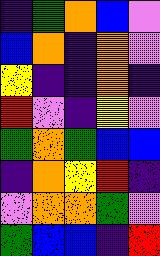[["indigo", "green", "orange", "blue", "violet"], ["blue", "orange", "indigo", "orange", "violet"], ["yellow", "indigo", "indigo", "orange", "indigo"], ["red", "violet", "indigo", "yellow", "violet"], ["green", "orange", "green", "blue", "blue"], ["indigo", "orange", "yellow", "red", "indigo"], ["violet", "orange", "orange", "green", "violet"], ["green", "blue", "blue", "indigo", "red"]]